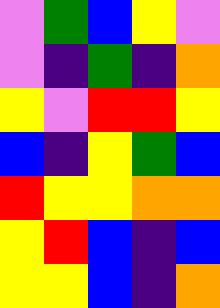[["violet", "green", "blue", "yellow", "violet"], ["violet", "indigo", "green", "indigo", "orange"], ["yellow", "violet", "red", "red", "yellow"], ["blue", "indigo", "yellow", "green", "blue"], ["red", "yellow", "yellow", "orange", "orange"], ["yellow", "red", "blue", "indigo", "blue"], ["yellow", "yellow", "blue", "indigo", "orange"]]